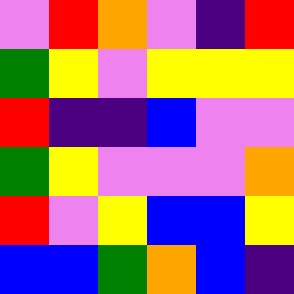[["violet", "red", "orange", "violet", "indigo", "red"], ["green", "yellow", "violet", "yellow", "yellow", "yellow"], ["red", "indigo", "indigo", "blue", "violet", "violet"], ["green", "yellow", "violet", "violet", "violet", "orange"], ["red", "violet", "yellow", "blue", "blue", "yellow"], ["blue", "blue", "green", "orange", "blue", "indigo"]]